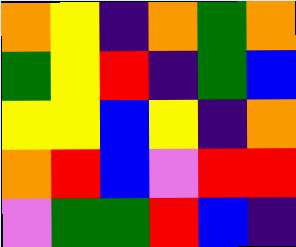[["orange", "yellow", "indigo", "orange", "green", "orange"], ["green", "yellow", "red", "indigo", "green", "blue"], ["yellow", "yellow", "blue", "yellow", "indigo", "orange"], ["orange", "red", "blue", "violet", "red", "red"], ["violet", "green", "green", "red", "blue", "indigo"]]